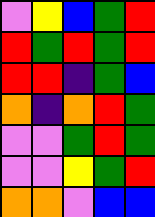[["violet", "yellow", "blue", "green", "red"], ["red", "green", "red", "green", "red"], ["red", "red", "indigo", "green", "blue"], ["orange", "indigo", "orange", "red", "green"], ["violet", "violet", "green", "red", "green"], ["violet", "violet", "yellow", "green", "red"], ["orange", "orange", "violet", "blue", "blue"]]